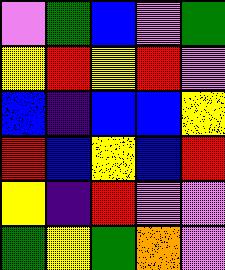[["violet", "green", "blue", "violet", "green"], ["yellow", "red", "yellow", "red", "violet"], ["blue", "indigo", "blue", "blue", "yellow"], ["red", "blue", "yellow", "blue", "red"], ["yellow", "indigo", "red", "violet", "violet"], ["green", "yellow", "green", "orange", "violet"]]